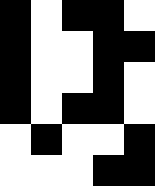[["black", "white", "black", "black", "white"], ["black", "white", "white", "black", "black"], ["black", "white", "white", "black", "white"], ["black", "white", "black", "black", "white"], ["white", "black", "white", "white", "black"], ["white", "white", "white", "black", "black"]]